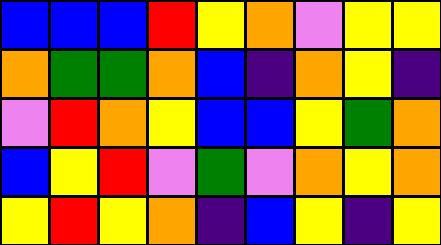[["blue", "blue", "blue", "red", "yellow", "orange", "violet", "yellow", "yellow"], ["orange", "green", "green", "orange", "blue", "indigo", "orange", "yellow", "indigo"], ["violet", "red", "orange", "yellow", "blue", "blue", "yellow", "green", "orange"], ["blue", "yellow", "red", "violet", "green", "violet", "orange", "yellow", "orange"], ["yellow", "red", "yellow", "orange", "indigo", "blue", "yellow", "indigo", "yellow"]]